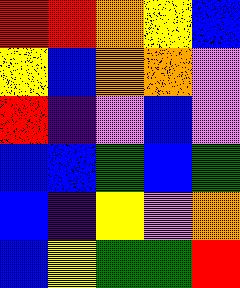[["red", "red", "orange", "yellow", "blue"], ["yellow", "blue", "orange", "orange", "violet"], ["red", "indigo", "violet", "blue", "violet"], ["blue", "blue", "green", "blue", "green"], ["blue", "indigo", "yellow", "violet", "orange"], ["blue", "yellow", "green", "green", "red"]]